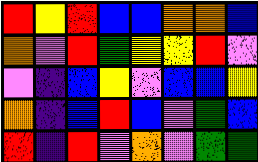[["red", "yellow", "red", "blue", "blue", "orange", "orange", "blue"], ["orange", "violet", "red", "green", "yellow", "yellow", "red", "violet"], ["violet", "indigo", "blue", "yellow", "violet", "blue", "blue", "yellow"], ["orange", "indigo", "blue", "red", "blue", "violet", "green", "blue"], ["red", "indigo", "red", "violet", "orange", "violet", "green", "green"]]